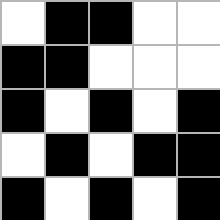[["white", "black", "black", "white", "white"], ["black", "black", "white", "white", "white"], ["black", "white", "black", "white", "black"], ["white", "black", "white", "black", "black"], ["black", "white", "black", "white", "black"]]